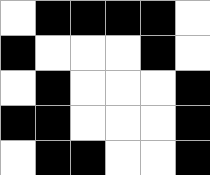[["white", "black", "black", "black", "black", "white"], ["black", "white", "white", "white", "black", "white"], ["white", "black", "white", "white", "white", "black"], ["black", "black", "white", "white", "white", "black"], ["white", "black", "black", "white", "white", "black"]]